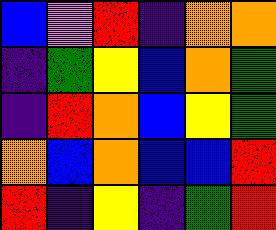[["blue", "violet", "red", "indigo", "orange", "orange"], ["indigo", "green", "yellow", "blue", "orange", "green"], ["indigo", "red", "orange", "blue", "yellow", "green"], ["orange", "blue", "orange", "blue", "blue", "red"], ["red", "indigo", "yellow", "indigo", "green", "red"]]